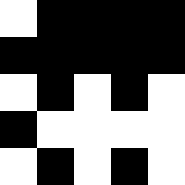[["white", "black", "black", "black", "black"], ["black", "black", "black", "black", "black"], ["white", "black", "white", "black", "white"], ["black", "white", "white", "white", "white"], ["white", "black", "white", "black", "white"]]